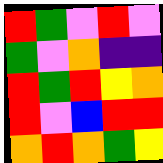[["red", "green", "violet", "red", "violet"], ["green", "violet", "orange", "indigo", "indigo"], ["red", "green", "red", "yellow", "orange"], ["red", "violet", "blue", "red", "red"], ["orange", "red", "orange", "green", "yellow"]]